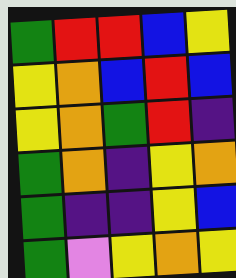[["green", "red", "red", "blue", "yellow"], ["yellow", "orange", "blue", "red", "blue"], ["yellow", "orange", "green", "red", "indigo"], ["green", "orange", "indigo", "yellow", "orange"], ["green", "indigo", "indigo", "yellow", "blue"], ["green", "violet", "yellow", "orange", "yellow"]]